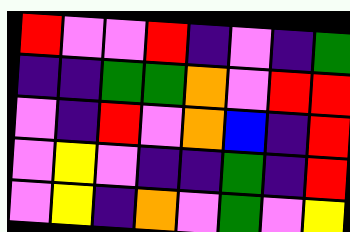[["red", "violet", "violet", "red", "indigo", "violet", "indigo", "green"], ["indigo", "indigo", "green", "green", "orange", "violet", "red", "red"], ["violet", "indigo", "red", "violet", "orange", "blue", "indigo", "red"], ["violet", "yellow", "violet", "indigo", "indigo", "green", "indigo", "red"], ["violet", "yellow", "indigo", "orange", "violet", "green", "violet", "yellow"]]